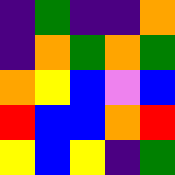[["indigo", "green", "indigo", "indigo", "orange"], ["indigo", "orange", "green", "orange", "green"], ["orange", "yellow", "blue", "violet", "blue"], ["red", "blue", "blue", "orange", "red"], ["yellow", "blue", "yellow", "indigo", "green"]]